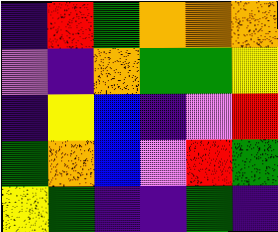[["indigo", "red", "green", "orange", "orange", "orange"], ["violet", "indigo", "orange", "green", "green", "yellow"], ["indigo", "yellow", "blue", "indigo", "violet", "red"], ["green", "orange", "blue", "violet", "red", "green"], ["yellow", "green", "indigo", "indigo", "green", "indigo"]]